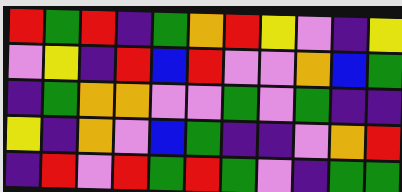[["red", "green", "red", "indigo", "green", "orange", "red", "yellow", "violet", "indigo", "yellow"], ["violet", "yellow", "indigo", "red", "blue", "red", "violet", "violet", "orange", "blue", "green"], ["indigo", "green", "orange", "orange", "violet", "violet", "green", "violet", "green", "indigo", "indigo"], ["yellow", "indigo", "orange", "violet", "blue", "green", "indigo", "indigo", "violet", "orange", "red"], ["indigo", "red", "violet", "red", "green", "red", "green", "violet", "indigo", "green", "green"]]